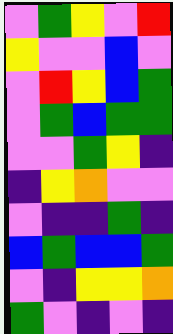[["violet", "green", "yellow", "violet", "red"], ["yellow", "violet", "violet", "blue", "violet"], ["violet", "red", "yellow", "blue", "green"], ["violet", "green", "blue", "green", "green"], ["violet", "violet", "green", "yellow", "indigo"], ["indigo", "yellow", "orange", "violet", "violet"], ["violet", "indigo", "indigo", "green", "indigo"], ["blue", "green", "blue", "blue", "green"], ["violet", "indigo", "yellow", "yellow", "orange"], ["green", "violet", "indigo", "violet", "indigo"]]